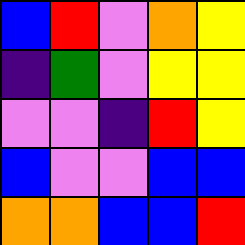[["blue", "red", "violet", "orange", "yellow"], ["indigo", "green", "violet", "yellow", "yellow"], ["violet", "violet", "indigo", "red", "yellow"], ["blue", "violet", "violet", "blue", "blue"], ["orange", "orange", "blue", "blue", "red"]]